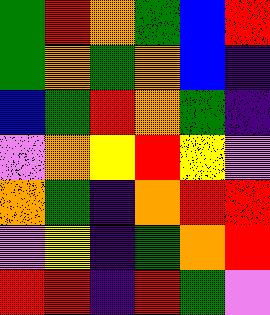[["green", "red", "orange", "green", "blue", "red"], ["green", "orange", "green", "orange", "blue", "indigo"], ["blue", "green", "red", "orange", "green", "indigo"], ["violet", "orange", "yellow", "red", "yellow", "violet"], ["orange", "green", "indigo", "orange", "red", "red"], ["violet", "yellow", "indigo", "green", "orange", "red"], ["red", "red", "indigo", "red", "green", "violet"]]